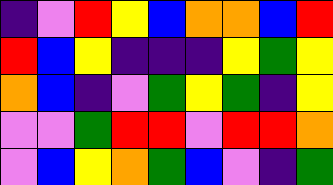[["indigo", "violet", "red", "yellow", "blue", "orange", "orange", "blue", "red"], ["red", "blue", "yellow", "indigo", "indigo", "indigo", "yellow", "green", "yellow"], ["orange", "blue", "indigo", "violet", "green", "yellow", "green", "indigo", "yellow"], ["violet", "violet", "green", "red", "red", "violet", "red", "red", "orange"], ["violet", "blue", "yellow", "orange", "green", "blue", "violet", "indigo", "green"]]